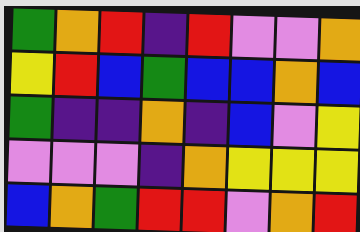[["green", "orange", "red", "indigo", "red", "violet", "violet", "orange"], ["yellow", "red", "blue", "green", "blue", "blue", "orange", "blue"], ["green", "indigo", "indigo", "orange", "indigo", "blue", "violet", "yellow"], ["violet", "violet", "violet", "indigo", "orange", "yellow", "yellow", "yellow"], ["blue", "orange", "green", "red", "red", "violet", "orange", "red"]]